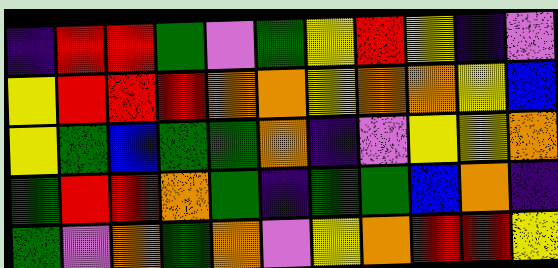[["indigo", "red", "red", "green", "violet", "green", "yellow", "red", "yellow", "indigo", "violet"], ["yellow", "red", "red", "red", "orange", "orange", "yellow", "orange", "orange", "yellow", "blue"], ["yellow", "green", "blue", "green", "green", "orange", "indigo", "violet", "yellow", "yellow", "orange"], ["green", "red", "red", "orange", "green", "indigo", "green", "green", "blue", "orange", "indigo"], ["green", "violet", "orange", "green", "orange", "violet", "yellow", "orange", "red", "red", "yellow"]]